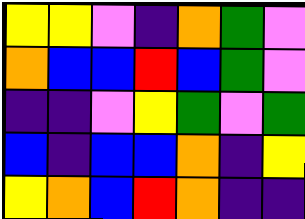[["yellow", "yellow", "violet", "indigo", "orange", "green", "violet"], ["orange", "blue", "blue", "red", "blue", "green", "violet"], ["indigo", "indigo", "violet", "yellow", "green", "violet", "green"], ["blue", "indigo", "blue", "blue", "orange", "indigo", "yellow"], ["yellow", "orange", "blue", "red", "orange", "indigo", "indigo"]]